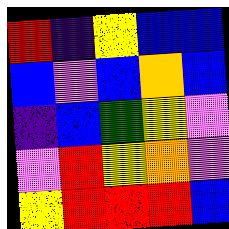[["red", "indigo", "yellow", "blue", "blue"], ["blue", "violet", "blue", "orange", "blue"], ["indigo", "blue", "green", "yellow", "violet"], ["violet", "red", "yellow", "orange", "violet"], ["yellow", "red", "red", "red", "blue"]]